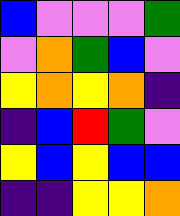[["blue", "violet", "violet", "violet", "green"], ["violet", "orange", "green", "blue", "violet"], ["yellow", "orange", "yellow", "orange", "indigo"], ["indigo", "blue", "red", "green", "violet"], ["yellow", "blue", "yellow", "blue", "blue"], ["indigo", "indigo", "yellow", "yellow", "orange"]]